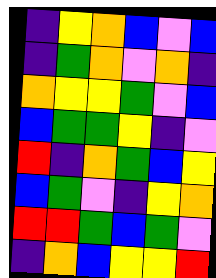[["indigo", "yellow", "orange", "blue", "violet", "blue"], ["indigo", "green", "orange", "violet", "orange", "indigo"], ["orange", "yellow", "yellow", "green", "violet", "blue"], ["blue", "green", "green", "yellow", "indigo", "violet"], ["red", "indigo", "orange", "green", "blue", "yellow"], ["blue", "green", "violet", "indigo", "yellow", "orange"], ["red", "red", "green", "blue", "green", "violet"], ["indigo", "orange", "blue", "yellow", "yellow", "red"]]